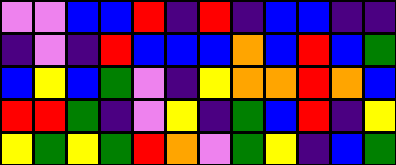[["violet", "violet", "blue", "blue", "red", "indigo", "red", "indigo", "blue", "blue", "indigo", "indigo"], ["indigo", "violet", "indigo", "red", "blue", "blue", "blue", "orange", "blue", "red", "blue", "green"], ["blue", "yellow", "blue", "green", "violet", "indigo", "yellow", "orange", "orange", "red", "orange", "blue"], ["red", "red", "green", "indigo", "violet", "yellow", "indigo", "green", "blue", "red", "indigo", "yellow"], ["yellow", "green", "yellow", "green", "red", "orange", "violet", "green", "yellow", "indigo", "blue", "green"]]